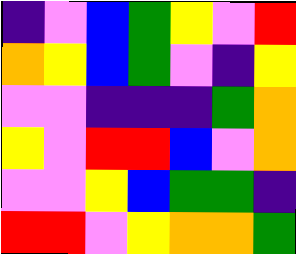[["indigo", "violet", "blue", "green", "yellow", "violet", "red"], ["orange", "yellow", "blue", "green", "violet", "indigo", "yellow"], ["violet", "violet", "indigo", "indigo", "indigo", "green", "orange"], ["yellow", "violet", "red", "red", "blue", "violet", "orange"], ["violet", "violet", "yellow", "blue", "green", "green", "indigo"], ["red", "red", "violet", "yellow", "orange", "orange", "green"]]